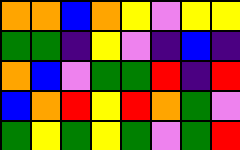[["orange", "orange", "blue", "orange", "yellow", "violet", "yellow", "yellow"], ["green", "green", "indigo", "yellow", "violet", "indigo", "blue", "indigo"], ["orange", "blue", "violet", "green", "green", "red", "indigo", "red"], ["blue", "orange", "red", "yellow", "red", "orange", "green", "violet"], ["green", "yellow", "green", "yellow", "green", "violet", "green", "red"]]